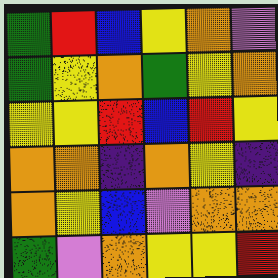[["green", "red", "blue", "yellow", "orange", "violet"], ["green", "yellow", "orange", "green", "yellow", "orange"], ["yellow", "yellow", "red", "blue", "red", "yellow"], ["orange", "orange", "indigo", "orange", "yellow", "indigo"], ["orange", "yellow", "blue", "violet", "orange", "orange"], ["green", "violet", "orange", "yellow", "yellow", "red"]]